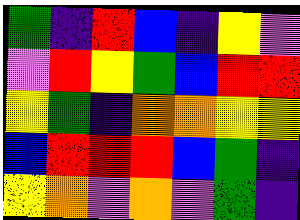[["green", "indigo", "red", "blue", "indigo", "yellow", "violet"], ["violet", "red", "yellow", "green", "blue", "red", "red"], ["yellow", "green", "indigo", "orange", "orange", "yellow", "yellow"], ["blue", "red", "red", "red", "blue", "green", "indigo"], ["yellow", "orange", "violet", "orange", "violet", "green", "indigo"]]